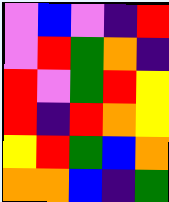[["violet", "blue", "violet", "indigo", "red"], ["violet", "red", "green", "orange", "indigo"], ["red", "violet", "green", "red", "yellow"], ["red", "indigo", "red", "orange", "yellow"], ["yellow", "red", "green", "blue", "orange"], ["orange", "orange", "blue", "indigo", "green"]]